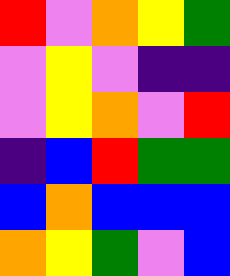[["red", "violet", "orange", "yellow", "green"], ["violet", "yellow", "violet", "indigo", "indigo"], ["violet", "yellow", "orange", "violet", "red"], ["indigo", "blue", "red", "green", "green"], ["blue", "orange", "blue", "blue", "blue"], ["orange", "yellow", "green", "violet", "blue"]]